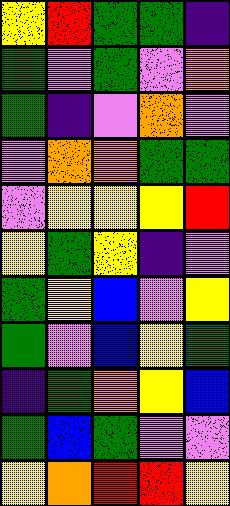[["yellow", "red", "green", "green", "indigo"], ["green", "violet", "green", "violet", "orange"], ["green", "indigo", "violet", "orange", "violet"], ["violet", "orange", "orange", "green", "green"], ["violet", "yellow", "yellow", "yellow", "red"], ["yellow", "green", "yellow", "indigo", "violet"], ["green", "yellow", "blue", "violet", "yellow"], ["green", "violet", "blue", "yellow", "green"], ["indigo", "green", "orange", "yellow", "blue"], ["green", "blue", "green", "violet", "violet"], ["yellow", "orange", "red", "red", "yellow"]]